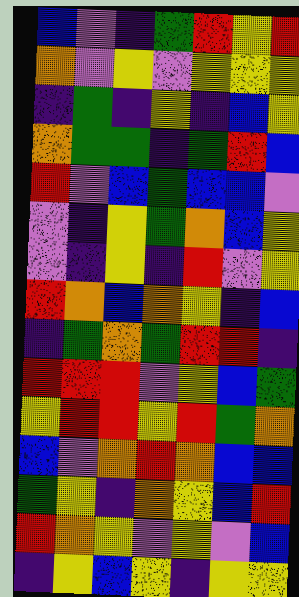[["blue", "violet", "indigo", "green", "red", "yellow", "red"], ["orange", "violet", "yellow", "violet", "yellow", "yellow", "yellow"], ["indigo", "green", "indigo", "yellow", "indigo", "blue", "yellow"], ["orange", "green", "green", "indigo", "green", "red", "blue"], ["red", "violet", "blue", "green", "blue", "blue", "violet"], ["violet", "indigo", "yellow", "green", "orange", "blue", "yellow"], ["violet", "indigo", "yellow", "indigo", "red", "violet", "yellow"], ["red", "orange", "blue", "orange", "yellow", "indigo", "blue"], ["indigo", "green", "orange", "green", "red", "red", "indigo"], ["red", "red", "red", "violet", "yellow", "blue", "green"], ["yellow", "red", "red", "yellow", "red", "green", "orange"], ["blue", "violet", "orange", "red", "orange", "blue", "blue"], ["green", "yellow", "indigo", "orange", "yellow", "blue", "red"], ["red", "orange", "yellow", "violet", "yellow", "violet", "blue"], ["indigo", "yellow", "blue", "yellow", "indigo", "yellow", "yellow"]]